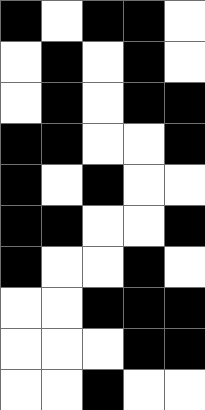[["black", "white", "black", "black", "white"], ["white", "black", "white", "black", "white"], ["white", "black", "white", "black", "black"], ["black", "black", "white", "white", "black"], ["black", "white", "black", "white", "white"], ["black", "black", "white", "white", "black"], ["black", "white", "white", "black", "white"], ["white", "white", "black", "black", "black"], ["white", "white", "white", "black", "black"], ["white", "white", "black", "white", "white"]]